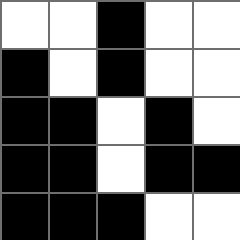[["white", "white", "black", "white", "white"], ["black", "white", "black", "white", "white"], ["black", "black", "white", "black", "white"], ["black", "black", "white", "black", "black"], ["black", "black", "black", "white", "white"]]